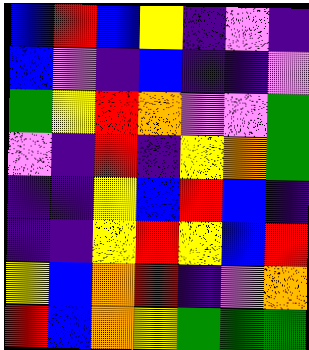[["blue", "red", "blue", "yellow", "indigo", "violet", "indigo"], ["blue", "violet", "indigo", "blue", "indigo", "indigo", "violet"], ["green", "yellow", "red", "orange", "violet", "violet", "green"], ["violet", "indigo", "red", "indigo", "yellow", "orange", "green"], ["indigo", "indigo", "yellow", "blue", "red", "blue", "indigo"], ["indigo", "indigo", "yellow", "red", "yellow", "blue", "red"], ["yellow", "blue", "orange", "red", "indigo", "violet", "orange"], ["red", "blue", "orange", "yellow", "green", "green", "green"]]